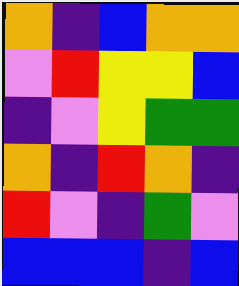[["orange", "indigo", "blue", "orange", "orange"], ["violet", "red", "yellow", "yellow", "blue"], ["indigo", "violet", "yellow", "green", "green"], ["orange", "indigo", "red", "orange", "indigo"], ["red", "violet", "indigo", "green", "violet"], ["blue", "blue", "blue", "indigo", "blue"]]